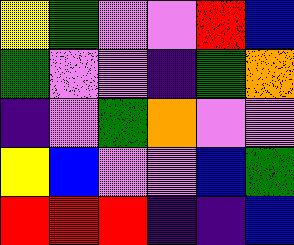[["yellow", "green", "violet", "violet", "red", "blue"], ["green", "violet", "violet", "indigo", "green", "orange"], ["indigo", "violet", "green", "orange", "violet", "violet"], ["yellow", "blue", "violet", "violet", "blue", "green"], ["red", "red", "red", "indigo", "indigo", "blue"]]